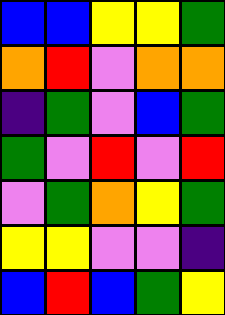[["blue", "blue", "yellow", "yellow", "green"], ["orange", "red", "violet", "orange", "orange"], ["indigo", "green", "violet", "blue", "green"], ["green", "violet", "red", "violet", "red"], ["violet", "green", "orange", "yellow", "green"], ["yellow", "yellow", "violet", "violet", "indigo"], ["blue", "red", "blue", "green", "yellow"]]